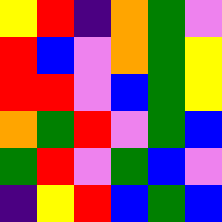[["yellow", "red", "indigo", "orange", "green", "violet"], ["red", "blue", "violet", "orange", "green", "yellow"], ["red", "red", "violet", "blue", "green", "yellow"], ["orange", "green", "red", "violet", "green", "blue"], ["green", "red", "violet", "green", "blue", "violet"], ["indigo", "yellow", "red", "blue", "green", "blue"]]